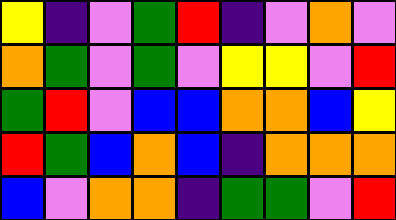[["yellow", "indigo", "violet", "green", "red", "indigo", "violet", "orange", "violet"], ["orange", "green", "violet", "green", "violet", "yellow", "yellow", "violet", "red"], ["green", "red", "violet", "blue", "blue", "orange", "orange", "blue", "yellow"], ["red", "green", "blue", "orange", "blue", "indigo", "orange", "orange", "orange"], ["blue", "violet", "orange", "orange", "indigo", "green", "green", "violet", "red"]]